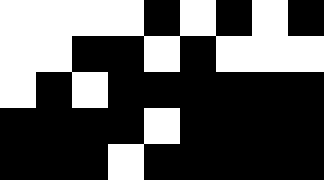[["white", "white", "white", "white", "black", "white", "black", "white", "black"], ["white", "white", "black", "black", "white", "black", "white", "white", "white"], ["white", "black", "white", "black", "black", "black", "black", "black", "black"], ["black", "black", "black", "black", "white", "black", "black", "black", "black"], ["black", "black", "black", "white", "black", "black", "black", "black", "black"]]